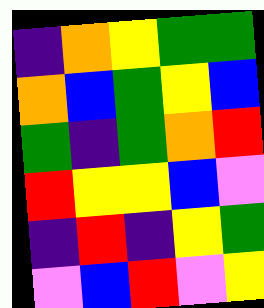[["indigo", "orange", "yellow", "green", "green"], ["orange", "blue", "green", "yellow", "blue"], ["green", "indigo", "green", "orange", "red"], ["red", "yellow", "yellow", "blue", "violet"], ["indigo", "red", "indigo", "yellow", "green"], ["violet", "blue", "red", "violet", "yellow"]]